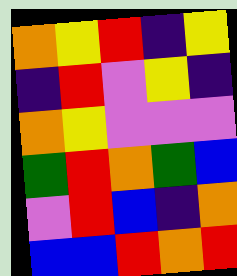[["orange", "yellow", "red", "indigo", "yellow"], ["indigo", "red", "violet", "yellow", "indigo"], ["orange", "yellow", "violet", "violet", "violet"], ["green", "red", "orange", "green", "blue"], ["violet", "red", "blue", "indigo", "orange"], ["blue", "blue", "red", "orange", "red"]]